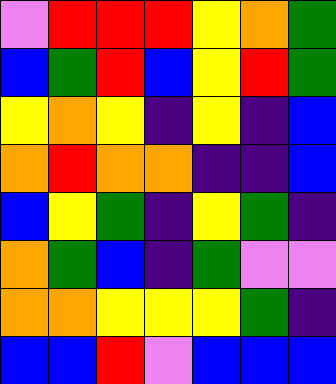[["violet", "red", "red", "red", "yellow", "orange", "green"], ["blue", "green", "red", "blue", "yellow", "red", "green"], ["yellow", "orange", "yellow", "indigo", "yellow", "indigo", "blue"], ["orange", "red", "orange", "orange", "indigo", "indigo", "blue"], ["blue", "yellow", "green", "indigo", "yellow", "green", "indigo"], ["orange", "green", "blue", "indigo", "green", "violet", "violet"], ["orange", "orange", "yellow", "yellow", "yellow", "green", "indigo"], ["blue", "blue", "red", "violet", "blue", "blue", "blue"]]